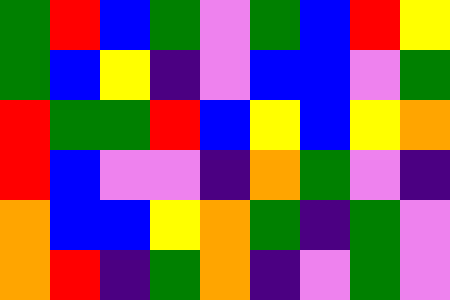[["green", "red", "blue", "green", "violet", "green", "blue", "red", "yellow"], ["green", "blue", "yellow", "indigo", "violet", "blue", "blue", "violet", "green"], ["red", "green", "green", "red", "blue", "yellow", "blue", "yellow", "orange"], ["red", "blue", "violet", "violet", "indigo", "orange", "green", "violet", "indigo"], ["orange", "blue", "blue", "yellow", "orange", "green", "indigo", "green", "violet"], ["orange", "red", "indigo", "green", "orange", "indigo", "violet", "green", "violet"]]